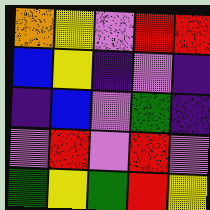[["orange", "yellow", "violet", "red", "red"], ["blue", "yellow", "indigo", "violet", "indigo"], ["indigo", "blue", "violet", "green", "indigo"], ["violet", "red", "violet", "red", "violet"], ["green", "yellow", "green", "red", "yellow"]]